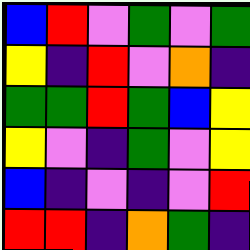[["blue", "red", "violet", "green", "violet", "green"], ["yellow", "indigo", "red", "violet", "orange", "indigo"], ["green", "green", "red", "green", "blue", "yellow"], ["yellow", "violet", "indigo", "green", "violet", "yellow"], ["blue", "indigo", "violet", "indigo", "violet", "red"], ["red", "red", "indigo", "orange", "green", "indigo"]]